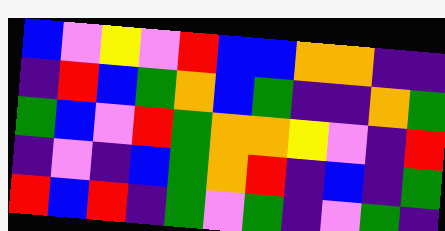[["blue", "violet", "yellow", "violet", "red", "blue", "blue", "orange", "orange", "indigo", "indigo"], ["indigo", "red", "blue", "green", "orange", "blue", "green", "indigo", "indigo", "orange", "green"], ["green", "blue", "violet", "red", "green", "orange", "orange", "yellow", "violet", "indigo", "red"], ["indigo", "violet", "indigo", "blue", "green", "orange", "red", "indigo", "blue", "indigo", "green"], ["red", "blue", "red", "indigo", "green", "violet", "green", "indigo", "violet", "green", "indigo"]]